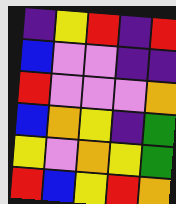[["indigo", "yellow", "red", "indigo", "red"], ["blue", "violet", "violet", "indigo", "indigo"], ["red", "violet", "violet", "violet", "orange"], ["blue", "orange", "yellow", "indigo", "green"], ["yellow", "violet", "orange", "yellow", "green"], ["red", "blue", "yellow", "red", "orange"]]